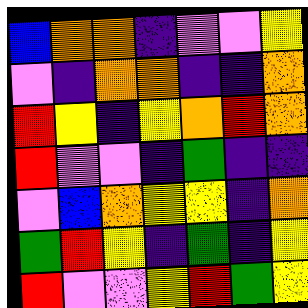[["blue", "orange", "orange", "indigo", "violet", "violet", "yellow"], ["violet", "indigo", "orange", "orange", "indigo", "indigo", "orange"], ["red", "yellow", "indigo", "yellow", "orange", "red", "orange"], ["red", "violet", "violet", "indigo", "green", "indigo", "indigo"], ["violet", "blue", "orange", "yellow", "yellow", "indigo", "orange"], ["green", "red", "yellow", "indigo", "green", "indigo", "yellow"], ["red", "violet", "violet", "yellow", "red", "green", "yellow"]]